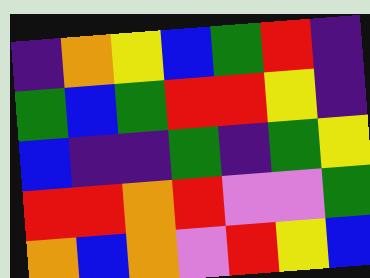[["indigo", "orange", "yellow", "blue", "green", "red", "indigo"], ["green", "blue", "green", "red", "red", "yellow", "indigo"], ["blue", "indigo", "indigo", "green", "indigo", "green", "yellow"], ["red", "red", "orange", "red", "violet", "violet", "green"], ["orange", "blue", "orange", "violet", "red", "yellow", "blue"]]